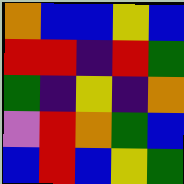[["orange", "blue", "blue", "yellow", "blue"], ["red", "red", "indigo", "red", "green"], ["green", "indigo", "yellow", "indigo", "orange"], ["violet", "red", "orange", "green", "blue"], ["blue", "red", "blue", "yellow", "green"]]